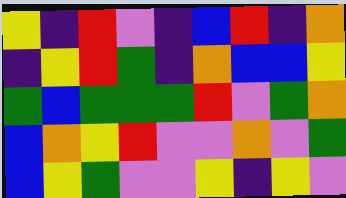[["yellow", "indigo", "red", "violet", "indigo", "blue", "red", "indigo", "orange"], ["indigo", "yellow", "red", "green", "indigo", "orange", "blue", "blue", "yellow"], ["green", "blue", "green", "green", "green", "red", "violet", "green", "orange"], ["blue", "orange", "yellow", "red", "violet", "violet", "orange", "violet", "green"], ["blue", "yellow", "green", "violet", "violet", "yellow", "indigo", "yellow", "violet"]]